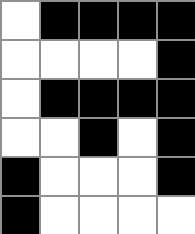[["white", "black", "black", "black", "black"], ["white", "white", "white", "white", "black"], ["white", "black", "black", "black", "black"], ["white", "white", "black", "white", "black"], ["black", "white", "white", "white", "black"], ["black", "white", "white", "white", "white"]]